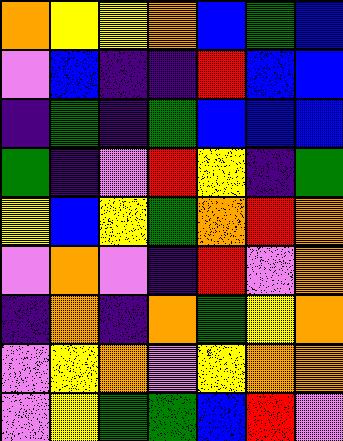[["orange", "yellow", "yellow", "orange", "blue", "green", "blue"], ["violet", "blue", "indigo", "indigo", "red", "blue", "blue"], ["indigo", "green", "indigo", "green", "blue", "blue", "blue"], ["green", "indigo", "violet", "red", "yellow", "indigo", "green"], ["yellow", "blue", "yellow", "green", "orange", "red", "orange"], ["violet", "orange", "violet", "indigo", "red", "violet", "orange"], ["indigo", "orange", "indigo", "orange", "green", "yellow", "orange"], ["violet", "yellow", "orange", "violet", "yellow", "orange", "orange"], ["violet", "yellow", "green", "green", "blue", "red", "violet"]]